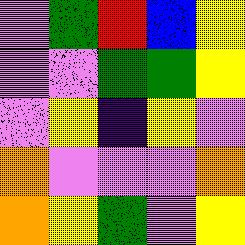[["violet", "green", "red", "blue", "yellow"], ["violet", "violet", "green", "green", "yellow"], ["violet", "yellow", "indigo", "yellow", "violet"], ["orange", "violet", "violet", "violet", "orange"], ["orange", "yellow", "green", "violet", "yellow"]]